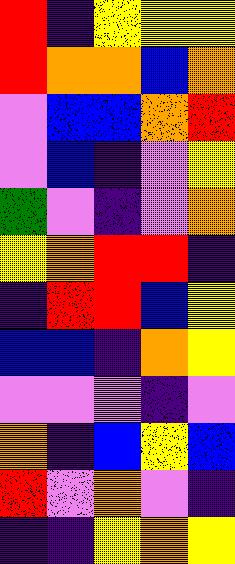[["red", "indigo", "yellow", "yellow", "yellow"], ["red", "orange", "orange", "blue", "orange"], ["violet", "blue", "blue", "orange", "red"], ["violet", "blue", "indigo", "violet", "yellow"], ["green", "violet", "indigo", "violet", "orange"], ["yellow", "orange", "red", "red", "indigo"], ["indigo", "red", "red", "blue", "yellow"], ["blue", "blue", "indigo", "orange", "yellow"], ["violet", "violet", "violet", "indigo", "violet"], ["orange", "indigo", "blue", "yellow", "blue"], ["red", "violet", "orange", "violet", "indigo"], ["indigo", "indigo", "yellow", "orange", "yellow"]]